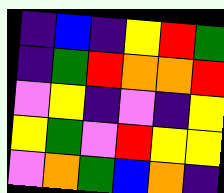[["indigo", "blue", "indigo", "yellow", "red", "green"], ["indigo", "green", "red", "orange", "orange", "red"], ["violet", "yellow", "indigo", "violet", "indigo", "yellow"], ["yellow", "green", "violet", "red", "yellow", "yellow"], ["violet", "orange", "green", "blue", "orange", "indigo"]]